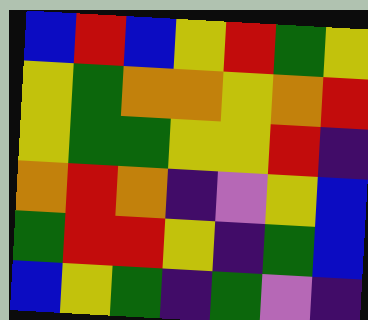[["blue", "red", "blue", "yellow", "red", "green", "yellow"], ["yellow", "green", "orange", "orange", "yellow", "orange", "red"], ["yellow", "green", "green", "yellow", "yellow", "red", "indigo"], ["orange", "red", "orange", "indigo", "violet", "yellow", "blue"], ["green", "red", "red", "yellow", "indigo", "green", "blue"], ["blue", "yellow", "green", "indigo", "green", "violet", "indigo"]]